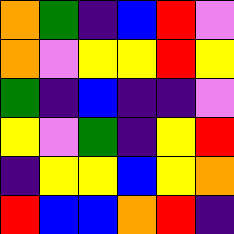[["orange", "green", "indigo", "blue", "red", "violet"], ["orange", "violet", "yellow", "yellow", "red", "yellow"], ["green", "indigo", "blue", "indigo", "indigo", "violet"], ["yellow", "violet", "green", "indigo", "yellow", "red"], ["indigo", "yellow", "yellow", "blue", "yellow", "orange"], ["red", "blue", "blue", "orange", "red", "indigo"]]